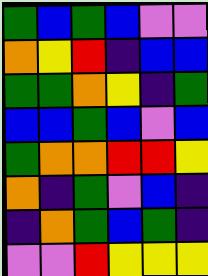[["green", "blue", "green", "blue", "violet", "violet"], ["orange", "yellow", "red", "indigo", "blue", "blue"], ["green", "green", "orange", "yellow", "indigo", "green"], ["blue", "blue", "green", "blue", "violet", "blue"], ["green", "orange", "orange", "red", "red", "yellow"], ["orange", "indigo", "green", "violet", "blue", "indigo"], ["indigo", "orange", "green", "blue", "green", "indigo"], ["violet", "violet", "red", "yellow", "yellow", "yellow"]]